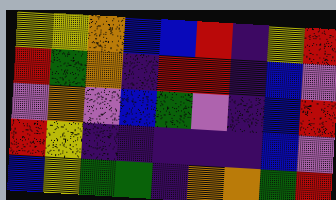[["yellow", "yellow", "orange", "blue", "blue", "red", "indigo", "yellow", "red"], ["red", "green", "orange", "indigo", "red", "red", "indigo", "blue", "violet"], ["violet", "orange", "violet", "blue", "green", "violet", "indigo", "blue", "red"], ["red", "yellow", "indigo", "indigo", "indigo", "indigo", "indigo", "blue", "violet"], ["blue", "yellow", "green", "green", "indigo", "orange", "orange", "green", "red"]]